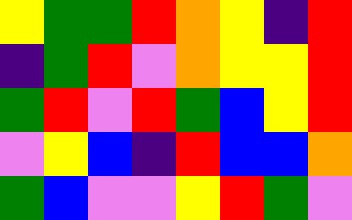[["yellow", "green", "green", "red", "orange", "yellow", "indigo", "red"], ["indigo", "green", "red", "violet", "orange", "yellow", "yellow", "red"], ["green", "red", "violet", "red", "green", "blue", "yellow", "red"], ["violet", "yellow", "blue", "indigo", "red", "blue", "blue", "orange"], ["green", "blue", "violet", "violet", "yellow", "red", "green", "violet"]]